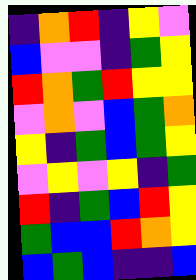[["indigo", "orange", "red", "indigo", "yellow", "violet"], ["blue", "violet", "violet", "indigo", "green", "yellow"], ["red", "orange", "green", "red", "yellow", "yellow"], ["violet", "orange", "violet", "blue", "green", "orange"], ["yellow", "indigo", "green", "blue", "green", "yellow"], ["violet", "yellow", "violet", "yellow", "indigo", "green"], ["red", "indigo", "green", "blue", "red", "yellow"], ["green", "blue", "blue", "red", "orange", "yellow"], ["blue", "green", "blue", "indigo", "indigo", "blue"]]